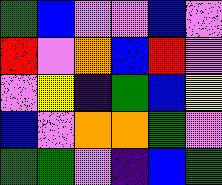[["green", "blue", "violet", "violet", "blue", "violet"], ["red", "violet", "orange", "blue", "red", "violet"], ["violet", "yellow", "indigo", "green", "blue", "yellow"], ["blue", "violet", "orange", "orange", "green", "violet"], ["green", "green", "violet", "indigo", "blue", "green"]]